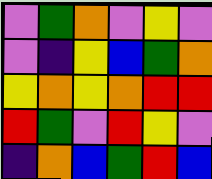[["violet", "green", "orange", "violet", "yellow", "violet"], ["violet", "indigo", "yellow", "blue", "green", "orange"], ["yellow", "orange", "yellow", "orange", "red", "red"], ["red", "green", "violet", "red", "yellow", "violet"], ["indigo", "orange", "blue", "green", "red", "blue"]]